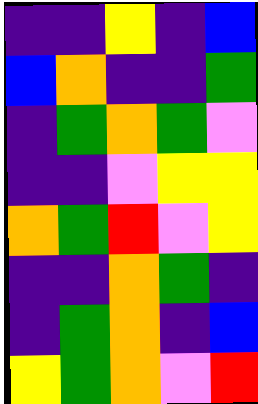[["indigo", "indigo", "yellow", "indigo", "blue"], ["blue", "orange", "indigo", "indigo", "green"], ["indigo", "green", "orange", "green", "violet"], ["indigo", "indigo", "violet", "yellow", "yellow"], ["orange", "green", "red", "violet", "yellow"], ["indigo", "indigo", "orange", "green", "indigo"], ["indigo", "green", "orange", "indigo", "blue"], ["yellow", "green", "orange", "violet", "red"]]